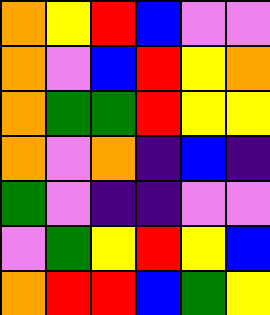[["orange", "yellow", "red", "blue", "violet", "violet"], ["orange", "violet", "blue", "red", "yellow", "orange"], ["orange", "green", "green", "red", "yellow", "yellow"], ["orange", "violet", "orange", "indigo", "blue", "indigo"], ["green", "violet", "indigo", "indigo", "violet", "violet"], ["violet", "green", "yellow", "red", "yellow", "blue"], ["orange", "red", "red", "blue", "green", "yellow"]]